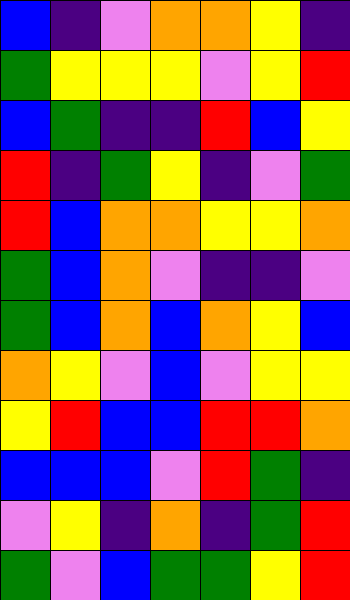[["blue", "indigo", "violet", "orange", "orange", "yellow", "indigo"], ["green", "yellow", "yellow", "yellow", "violet", "yellow", "red"], ["blue", "green", "indigo", "indigo", "red", "blue", "yellow"], ["red", "indigo", "green", "yellow", "indigo", "violet", "green"], ["red", "blue", "orange", "orange", "yellow", "yellow", "orange"], ["green", "blue", "orange", "violet", "indigo", "indigo", "violet"], ["green", "blue", "orange", "blue", "orange", "yellow", "blue"], ["orange", "yellow", "violet", "blue", "violet", "yellow", "yellow"], ["yellow", "red", "blue", "blue", "red", "red", "orange"], ["blue", "blue", "blue", "violet", "red", "green", "indigo"], ["violet", "yellow", "indigo", "orange", "indigo", "green", "red"], ["green", "violet", "blue", "green", "green", "yellow", "red"]]